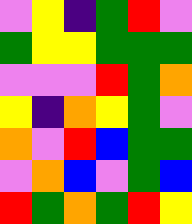[["violet", "yellow", "indigo", "green", "red", "violet"], ["green", "yellow", "yellow", "green", "green", "green"], ["violet", "violet", "violet", "red", "green", "orange"], ["yellow", "indigo", "orange", "yellow", "green", "violet"], ["orange", "violet", "red", "blue", "green", "green"], ["violet", "orange", "blue", "violet", "green", "blue"], ["red", "green", "orange", "green", "red", "yellow"]]